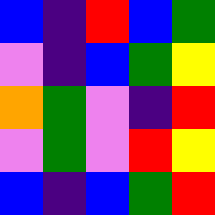[["blue", "indigo", "red", "blue", "green"], ["violet", "indigo", "blue", "green", "yellow"], ["orange", "green", "violet", "indigo", "red"], ["violet", "green", "violet", "red", "yellow"], ["blue", "indigo", "blue", "green", "red"]]